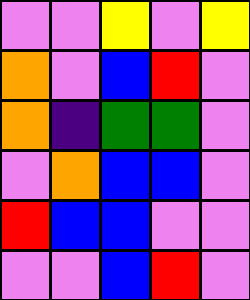[["violet", "violet", "yellow", "violet", "yellow"], ["orange", "violet", "blue", "red", "violet"], ["orange", "indigo", "green", "green", "violet"], ["violet", "orange", "blue", "blue", "violet"], ["red", "blue", "blue", "violet", "violet"], ["violet", "violet", "blue", "red", "violet"]]